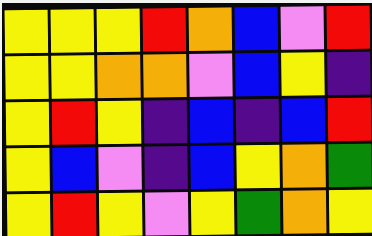[["yellow", "yellow", "yellow", "red", "orange", "blue", "violet", "red"], ["yellow", "yellow", "orange", "orange", "violet", "blue", "yellow", "indigo"], ["yellow", "red", "yellow", "indigo", "blue", "indigo", "blue", "red"], ["yellow", "blue", "violet", "indigo", "blue", "yellow", "orange", "green"], ["yellow", "red", "yellow", "violet", "yellow", "green", "orange", "yellow"]]